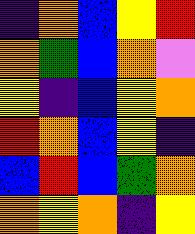[["indigo", "orange", "blue", "yellow", "red"], ["orange", "green", "blue", "orange", "violet"], ["yellow", "indigo", "blue", "yellow", "orange"], ["red", "orange", "blue", "yellow", "indigo"], ["blue", "red", "blue", "green", "orange"], ["orange", "yellow", "orange", "indigo", "yellow"]]